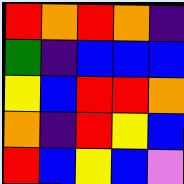[["red", "orange", "red", "orange", "indigo"], ["green", "indigo", "blue", "blue", "blue"], ["yellow", "blue", "red", "red", "orange"], ["orange", "indigo", "red", "yellow", "blue"], ["red", "blue", "yellow", "blue", "violet"]]